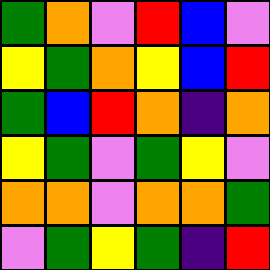[["green", "orange", "violet", "red", "blue", "violet"], ["yellow", "green", "orange", "yellow", "blue", "red"], ["green", "blue", "red", "orange", "indigo", "orange"], ["yellow", "green", "violet", "green", "yellow", "violet"], ["orange", "orange", "violet", "orange", "orange", "green"], ["violet", "green", "yellow", "green", "indigo", "red"]]